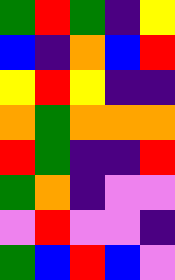[["green", "red", "green", "indigo", "yellow"], ["blue", "indigo", "orange", "blue", "red"], ["yellow", "red", "yellow", "indigo", "indigo"], ["orange", "green", "orange", "orange", "orange"], ["red", "green", "indigo", "indigo", "red"], ["green", "orange", "indigo", "violet", "violet"], ["violet", "red", "violet", "violet", "indigo"], ["green", "blue", "red", "blue", "violet"]]